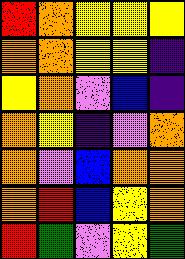[["red", "orange", "yellow", "yellow", "yellow"], ["orange", "orange", "yellow", "yellow", "indigo"], ["yellow", "orange", "violet", "blue", "indigo"], ["orange", "yellow", "indigo", "violet", "orange"], ["orange", "violet", "blue", "orange", "orange"], ["orange", "red", "blue", "yellow", "orange"], ["red", "green", "violet", "yellow", "green"]]